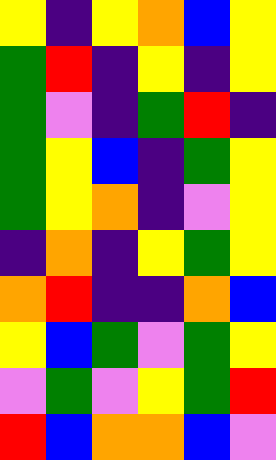[["yellow", "indigo", "yellow", "orange", "blue", "yellow"], ["green", "red", "indigo", "yellow", "indigo", "yellow"], ["green", "violet", "indigo", "green", "red", "indigo"], ["green", "yellow", "blue", "indigo", "green", "yellow"], ["green", "yellow", "orange", "indigo", "violet", "yellow"], ["indigo", "orange", "indigo", "yellow", "green", "yellow"], ["orange", "red", "indigo", "indigo", "orange", "blue"], ["yellow", "blue", "green", "violet", "green", "yellow"], ["violet", "green", "violet", "yellow", "green", "red"], ["red", "blue", "orange", "orange", "blue", "violet"]]